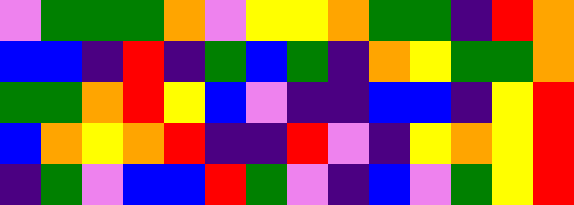[["violet", "green", "green", "green", "orange", "violet", "yellow", "yellow", "orange", "green", "green", "indigo", "red", "orange"], ["blue", "blue", "indigo", "red", "indigo", "green", "blue", "green", "indigo", "orange", "yellow", "green", "green", "orange"], ["green", "green", "orange", "red", "yellow", "blue", "violet", "indigo", "indigo", "blue", "blue", "indigo", "yellow", "red"], ["blue", "orange", "yellow", "orange", "red", "indigo", "indigo", "red", "violet", "indigo", "yellow", "orange", "yellow", "red"], ["indigo", "green", "violet", "blue", "blue", "red", "green", "violet", "indigo", "blue", "violet", "green", "yellow", "red"]]